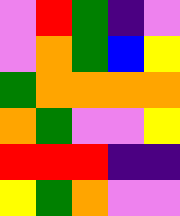[["violet", "red", "green", "indigo", "violet"], ["violet", "orange", "green", "blue", "yellow"], ["green", "orange", "orange", "orange", "orange"], ["orange", "green", "violet", "violet", "yellow"], ["red", "red", "red", "indigo", "indigo"], ["yellow", "green", "orange", "violet", "violet"]]